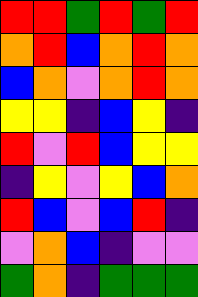[["red", "red", "green", "red", "green", "red"], ["orange", "red", "blue", "orange", "red", "orange"], ["blue", "orange", "violet", "orange", "red", "orange"], ["yellow", "yellow", "indigo", "blue", "yellow", "indigo"], ["red", "violet", "red", "blue", "yellow", "yellow"], ["indigo", "yellow", "violet", "yellow", "blue", "orange"], ["red", "blue", "violet", "blue", "red", "indigo"], ["violet", "orange", "blue", "indigo", "violet", "violet"], ["green", "orange", "indigo", "green", "green", "green"]]